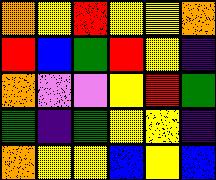[["orange", "yellow", "red", "yellow", "yellow", "orange"], ["red", "blue", "green", "red", "yellow", "indigo"], ["orange", "violet", "violet", "yellow", "red", "green"], ["green", "indigo", "green", "yellow", "yellow", "indigo"], ["orange", "yellow", "yellow", "blue", "yellow", "blue"]]